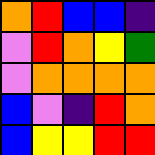[["orange", "red", "blue", "blue", "indigo"], ["violet", "red", "orange", "yellow", "green"], ["violet", "orange", "orange", "orange", "orange"], ["blue", "violet", "indigo", "red", "orange"], ["blue", "yellow", "yellow", "red", "red"]]